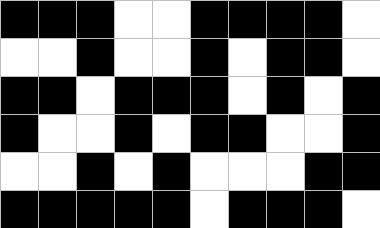[["black", "black", "black", "white", "white", "black", "black", "black", "black", "white"], ["white", "white", "black", "white", "white", "black", "white", "black", "black", "white"], ["black", "black", "white", "black", "black", "black", "white", "black", "white", "black"], ["black", "white", "white", "black", "white", "black", "black", "white", "white", "black"], ["white", "white", "black", "white", "black", "white", "white", "white", "black", "black"], ["black", "black", "black", "black", "black", "white", "black", "black", "black", "white"]]